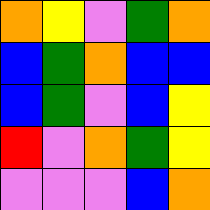[["orange", "yellow", "violet", "green", "orange"], ["blue", "green", "orange", "blue", "blue"], ["blue", "green", "violet", "blue", "yellow"], ["red", "violet", "orange", "green", "yellow"], ["violet", "violet", "violet", "blue", "orange"]]